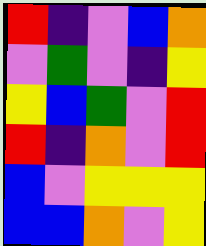[["red", "indigo", "violet", "blue", "orange"], ["violet", "green", "violet", "indigo", "yellow"], ["yellow", "blue", "green", "violet", "red"], ["red", "indigo", "orange", "violet", "red"], ["blue", "violet", "yellow", "yellow", "yellow"], ["blue", "blue", "orange", "violet", "yellow"]]